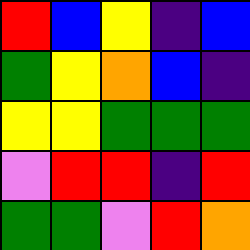[["red", "blue", "yellow", "indigo", "blue"], ["green", "yellow", "orange", "blue", "indigo"], ["yellow", "yellow", "green", "green", "green"], ["violet", "red", "red", "indigo", "red"], ["green", "green", "violet", "red", "orange"]]